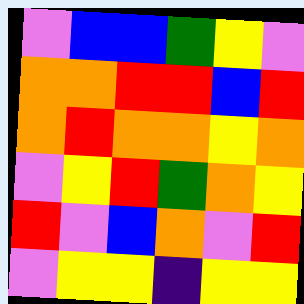[["violet", "blue", "blue", "green", "yellow", "violet"], ["orange", "orange", "red", "red", "blue", "red"], ["orange", "red", "orange", "orange", "yellow", "orange"], ["violet", "yellow", "red", "green", "orange", "yellow"], ["red", "violet", "blue", "orange", "violet", "red"], ["violet", "yellow", "yellow", "indigo", "yellow", "yellow"]]